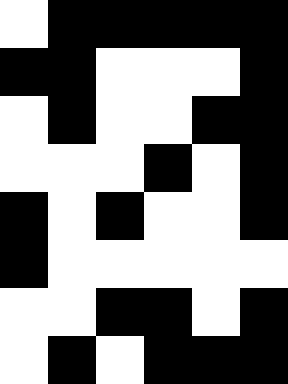[["white", "black", "black", "black", "black", "black"], ["black", "black", "white", "white", "white", "black"], ["white", "black", "white", "white", "black", "black"], ["white", "white", "white", "black", "white", "black"], ["black", "white", "black", "white", "white", "black"], ["black", "white", "white", "white", "white", "white"], ["white", "white", "black", "black", "white", "black"], ["white", "black", "white", "black", "black", "black"]]